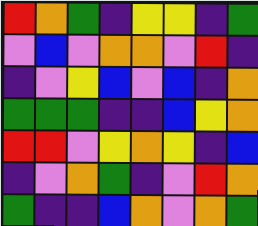[["red", "orange", "green", "indigo", "yellow", "yellow", "indigo", "green"], ["violet", "blue", "violet", "orange", "orange", "violet", "red", "indigo"], ["indigo", "violet", "yellow", "blue", "violet", "blue", "indigo", "orange"], ["green", "green", "green", "indigo", "indigo", "blue", "yellow", "orange"], ["red", "red", "violet", "yellow", "orange", "yellow", "indigo", "blue"], ["indigo", "violet", "orange", "green", "indigo", "violet", "red", "orange"], ["green", "indigo", "indigo", "blue", "orange", "violet", "orange", "green"]]